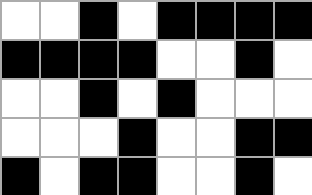[["white", "white", "black", "white", "black", "black", "black", "black"], ["black", "black", "black", "black", "white", "white", "black", "white"], ["white", "white", "black", "white", "black", "white", "white", "white"], ["white", "white", "white", "black", "white", "white", "black", "black"], ["black", "white", "black", "black", "white", "white", "black", "white"]]